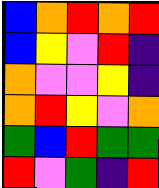[["blue", "orange", "red", "orange", "red"], ["blue", "yellow", "violet", "red", "indigo"], ["orange", "violet", "violet", "yellow", "indigo"], ["orange", "red", "yellow", "violet", "orange"], ["green", "blue", "red", "green", "green"], ["red", "violet", "green", "indigo", "red"]]